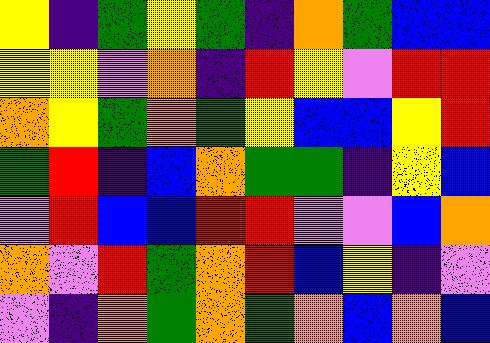[["yellow", "indigo", "green", "yellow", "green", "indigo", "orange", "green", "blue", "blue"], ["yellow", "yellow", "violet", "orange", "indigo", "red", "yellow", "violet", "red", "red"], ["orange", "yellow", "green", "orange", "green", "yellow", "blue", "blue", "yellow", "red"], ["green", "red", "indigo", "blue", "orange", "green", "green", "indigo", "yellow", "blue"], ["violet", "red", "blue", "blue", "red", "red", "violet", "violet", "blue", "orange"], ["orange", "violet", "red", "green", "orange", "red", "blue", "yellow", "indigo", "violet"], ["violet", "indigo", "orange", "green", "orange", "green", "orange", "blue", "orange", "blue"]]